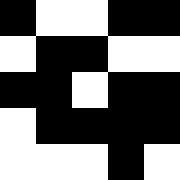[["black", "white", "white", "black", "black"], ["white", "black", "black", "white", "white"], ["black", "black", "white", "black", "black"], ["white", "black", "black", "black", "black"], ["white", "white", "white", "black", "white"]]